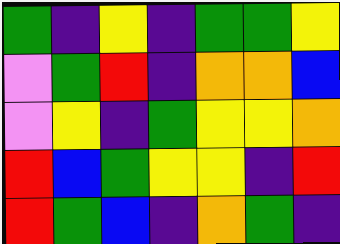[["green", "indigo", "yellow", "indigo", "green", "green", "yellow"], ["violet", "green", "red", "indigo", "orange", "orange", "blue"], ["violet", "yellow", "indigo", "green", "yellow", "yellow", "orange"], ["red", "blue", "green", "yellow", "yellow", "indigo", "red"], ["red", "green", "blue", "indigo", "orange", "green", "indigo"]]